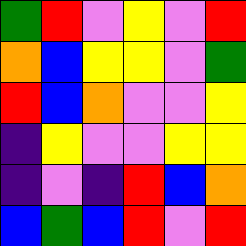[["green", "red", "violet", "yellow", "violet", "red"], ["orange", "blue", "yellow", "yellow", "violet", "green"], ["red", "blue", "orange", "violet", "violet", "yellow"], ["indigo", "yellow", "violet", "violet", "yellow", "yellow"], ["indigo", "violet", "indigo", "red", "blue", "orange"], ["blue", "green", "blue", "red", "violet", "red"]]